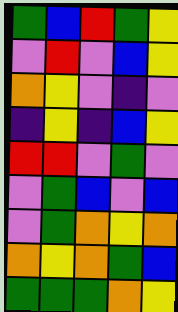[["green", "blue", "red", "green", "yellow"], ["violet", "red", "violet", "blue", "yellow"], ["orange", "yellow", "violet", "indigo", "violet"], ["indigo", "yellow", "indigo", "blue", "yellow"], ["red", "red", "violet", "green", "violet"], ["violet", "green", "blue", "violet", "blue"], ["violet", "green", "orange", "yellow", "orange"], ["orange", "yellow", "orange", "green", "blue"], ["green", "green", "green", "orange", "yellow"]]